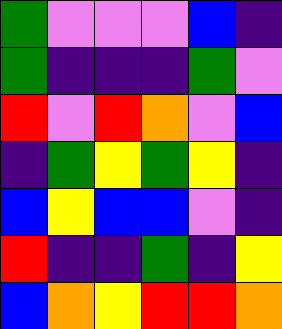[["green", "violet", "violet", "violet", "blue", "indigo"], ["green", "indigo", "indigo", "indigo", "green", "violet"], ["red", "violet", "red", "orange", "violet", "blue"], ["indigo", "green", "yellow", "green", "yellow", "indigo"], ["blue", "yellow", "blue", "blue", "violet", "indigo"], ["red", "indigo", "indigo", "green", "indigo", "yellow"], ["blue", "orange", "yellow", "red", "red", "orange"]]